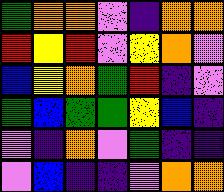[["green", "orange", "orange", "violet", "indigo", "orange", "orange"], ["red", "yellow", "red", "violet", "yellow", "orange", "violet"], ["blue", "yellow", "orange", "green", "red", "indigo", "violet"], ["green", "blue", "green", "green", "yellow", "blue", "indigo"], ["violet", "indigo", "orange", "violet", "green", "indigo", "indigo"], ["violet", "blue", "indigo", "indigo", "violet", "orange", "orange"]]